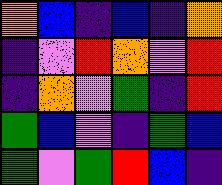[["orange", "blue", "indigo", "blue", "indigo", "orange"], ["indigo", "violet", "red", "orange", "violet", "red"], ["indigo", "orange", "violet", "green", "indigo", "red"], ["green", "blue", "violet", "indigo", "green", "blue"], ["green", "violet", "green", "red", "blue", "indigo"]]